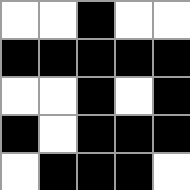[["white", "white", "black", "white", "white"], ["black", "black", "black", "black", "black"], ["white", "white", "black", "white", "black"], ["black", "white", "black", "black", "black"], ["white", "black", "black", "black", "white"]]